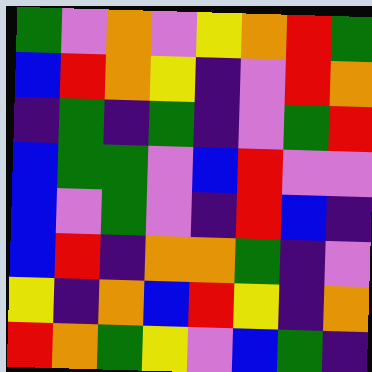[["green", "violet", "orange", "violet", "yellow", "orange", "red", "green"], ["blue", "red", "orange", "yellow", "indigo", "violet", "red", "orange"], ["indigo", "green", "indigo", "green", "indigo", "violet", "green", "red"], ["blue", "green", "green", "violet", "blue", "red", "violet", "violet"], ["blue", "violet", "green", "violet", "indigo", "red", "blue", "indigo"], ["blue", "red", "indigo", "orange", "orange", "green", "indigo", "violet"], ["yellow", "indigo", "orange", "blue", "red", "yellow", "indigo", "orange"], ["red", "orange", "green", "yellow", "violet", "blue", "green", "indigo"]]